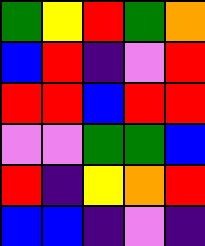[["green", "yellow", "red", "green", "orange"], ["blue", "red", "indigo", "violet", "red"], ["red", "red", "blue", "red", "red"], ["violet", "violet", "green", "green", "blue"], ["red", "indigo", "yellow", "orange", "red"], ["blue", "blue", "indigo", "violet", "indigo"]]